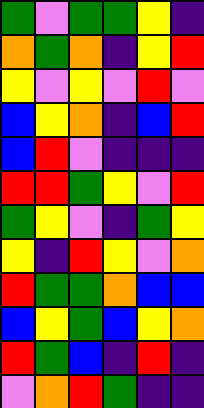[["green", "violet", "green", "green", "yellow", "indigo"], ["orange", "green", "orange", "indigo", "yellow", "red"], ["yellow", "violet", "yellow", "violet", "red", "violet"], ["blue", "yellow", "orange", "indigo", "blue", "red"], ["blue", "red", "violet", "indigo", "indigo", "indigo"], ["red", "red", "green", "yellow", "violet", "red"], ["green", "yellow", "violet", "indigo", "green", "yellow"], ["yellow", "indigo", "red", "yellow", "violet", "orange"], ["red", "green", "green", "orange", "blue", "blue"], ["blue", "yellow", "green", "blue", "yellow", "orange"], ["red", "green", "blue", "indigo", "red", "indigo"], ["violet", "orange", "red", "green", "indigo", "indigo"]]